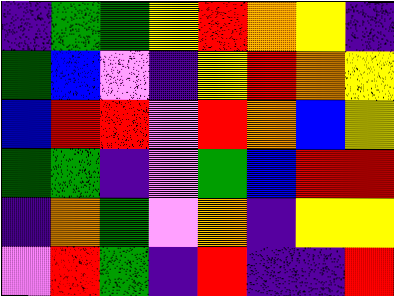[["indigo", "green", "green", "yellow", "red", "orange", "yellow", "indigo"], ["green", "blue", "violet", "indigo", "yellow", "red", "orange", "yellow"], ["blue", "red", "red", "violet", "red", "orange", "blue", "yellow"], ["green", "green", "indigo", "violet", "green", "blue", "red", "red"], ["indigo", "orange", "green", "violet", "orange", "indigo", "yellow", "yellow"], ["violet", "red", "green", "indigo", "red", "indigo", "indigo", "red"]]